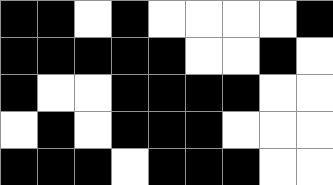[["black", "black", "white", "black", "white", "white", "white", "white", "black"], ["black", "black", "black", "black", "black", "white", "white", "black", "white"], ["black", "white", "white", "black", "black", "black", "black", "white", "white"], ["white", "black", "white", "black", "black", "black", "white", "white", "white"], ["black", "black", "black", "white", "black", "black", "black", "white", "white"]]